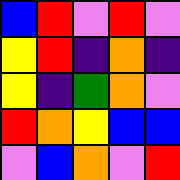[["blue", "red", "violet", "red", "violet"], ["yellow", "red", "indigo", "orange", "indigo"], ["yellow", "indigo", "green", "orange", "violet"], ["red", "orange", "yellow", "blue", "blue"], ["violet", "blue", "orange", "violet", "red"]]